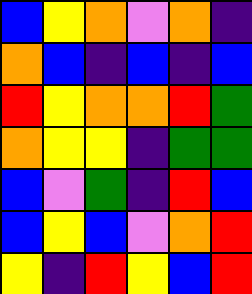[["blue", "yellow", "orange", "violet", "orange", "indigo"], ["orange", "blue", "indigo", "blue", "indigo", "blue"], ["red", "yellow", "orange", "orange", "red", "green"], ["orange", "yellow", "yellow", "indigo", "green", "green"], ["blue", "violet", "green", "indigo", "red", "blue"], ["blue", "yellow", "blue", "violet", "orange", "red"], ["yellow", "indigo", "red", "yellow", "blue", "red"]]